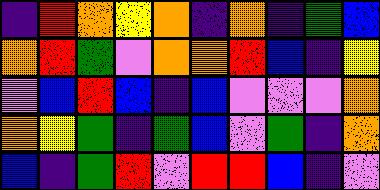[["indigo", "red", "orange", "yellow", "orange", "indigo", "orange", "indigo", "green", "blue"], ["orange", "red", "green", "violet", "orange", "orange", "red", "blue", "indigo", "yellow"], ["violet", "blue", "red", "blue", "indigo", "blue", "violet", "violet", "violet", "orange"], ["orange", "yellow", "green", "indigo", "green", "blue", "violet", "green", "indigo", "orange"], ["blue", "indigo", "green", "red", "violet", "red", "red", "blue", "indigo", "violet"]]